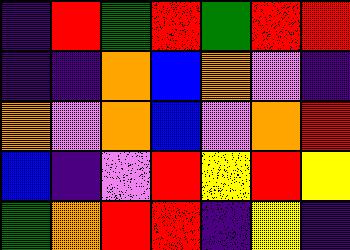[["indigo", "red", "green", "red", "green", "red", "red"], ["indigo", "indigo", "orange", "blue", "orange", "violet", "indigo"], ["orange", "violet", "orange", "blue", "violet", "orange", "red"], ["blue", "indigo", "violet", "red", "yellow", "red", "yellow"], ["green", "orange", "red", "red", "indigo", "yellow", "indigo"]]